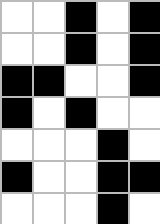[["white", "white", "black", "white", "black"], ["white", "white", "black", "white", "black"], ["black", "black", "white", "white", "black"], ["black", "white", "black", "white", "white"], ["white", "white", "white", "black", "white"], ["black", "white", "white", "black", "black"], ["white", "white", "white", "black", "white"]]